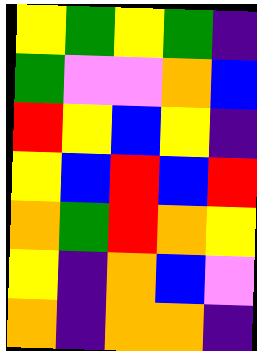[["yellow", "green", "yellow", "green", "indigo"], ["green", "violet", "violet", "orange", "blue"], ["red", "yellow", "blue", "yellow", "indigo"], ["yellow", "blue", "red", "blue", "red"], ["orange", "green", "red", "orange", "yellow"], ["yellow", "indigo", "orange", "blue", "violet"], ["orange", "indigo", "orange", "orange", "indigo"]]